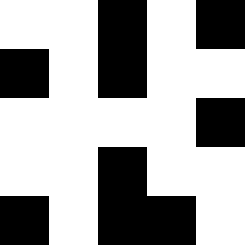[["white", "white", "black", "white", "black"], ["black", "white", "black", "white", "white"], ["white", "white", "white", "white", "black"], ["white", "white", "black", "white", "white"], ["black", "white", "black", "black", "white"]]